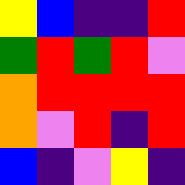[["yellow", "blue", "indigo", "indigo", "red"], ["green", "red", "green", "red", "violet"], ["orange", "red", "red", "red", "red"], ["orange", "violet", "red", "indigo", "red"], ["blue", "indigo", "violet", "yellow", "indigo"]]